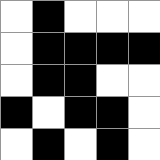[["white", "black", "white", "white", "white"], ["white", "black", "black", "black", "black"], ["white", "black", "black", "white", "white"], ["black", "white", "black", "black", "white"], ["white", "black", "white", "black", "white"]]